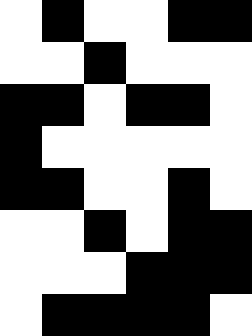[["white", "black", "white", "white", "black", "black"], ["white", "white", "black", "white", "white", "white"], ["black", "black", "white", "black", "black", "white"], ["black", "white", "white", "white", "white", "white"], ["black", "black", "white", "white", "black", "white"], ["white", "white", "black", "white", "black", "black"], ["white", "white", "white", "black", "black", "black"], ["white", "black", "black", "black", "black", "white"]]